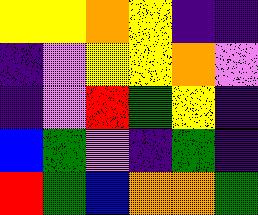[["yellow", "yellow", "orange", "yellow", "indigo", "indigo"], ["indigo", "violet", "yellow", "yellow", "orange", "violet"], ["indigo", "violet", "red", "green", "yellow", "indigo"], ["blue", "green", "violet", "indigo", "green", "indigo"], ["red", "green", "blue", "orange", "orange", "green"]]